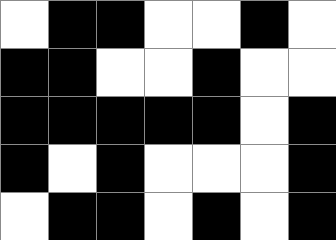[["white", "black", "black", "white", "white", "black", "white"], ["black", "black", "white", "white", "black", "white", "white"], ["black", "black", "black", "black", "black", "white", "black"], ["black", "white", "black", "white", "white", "white", "black"], ["white", "black", "black", "white", "black", "white", "black"]]